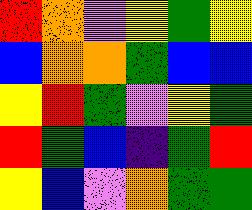[["red", "orange", "violet", "yellow", "green", "yellow"], ["blue", "orange", "orange", "green", "blue", "blue"], ["yellow", "red", "green", "violet", "yellow", "green"], ["red", "green", "blue", "indigo", "green", "red"], ["yellow", "blue", "violet", "orange", "green", "green"]]